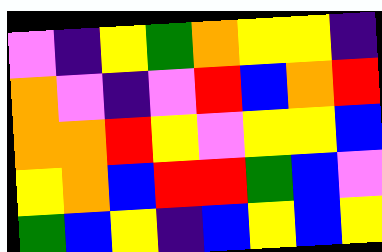[["violet", "indigo", "yellow", "green", "orange", "yellow", "yellow", "indigo"], ["orange", "violet", "indigo", "violet", "red", "blue", "orange", "red"], ["orange", "orange", "red", "yellow", "violet", "yellow", "yellow", "blue"], ["yellow", "orange", "blue", "red", "red", "green", "blue", "violet"], ["green", "blue", "yellow", "indigo", "blue", "yellow", "blue", "yellow"]]